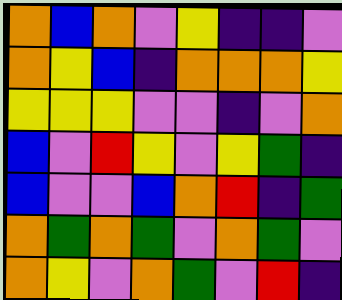[["orange", "blue", "orange", "violet", "yellow", "indigo", "indigo", "violet"], ["orange", "yellow", "blue", "indigo", "orange", "orange", "orange", "yellow"], ["yellow", "yellow", "yellow", "violet", "violet", "indigo", "violet", "orange"], ["blue", "violet", "red", "yellow", "violet", "yellow", "green", "indigo"], ["blue", "violet", "violet", "blue", "orange", "red", "indigo", "green"], ["orange", "green", "orange", "green", "violet", "orange", "green", "violet"], ["orange", "yellow", "violet", "orange", "green", "violet", "red", "indigo"]]